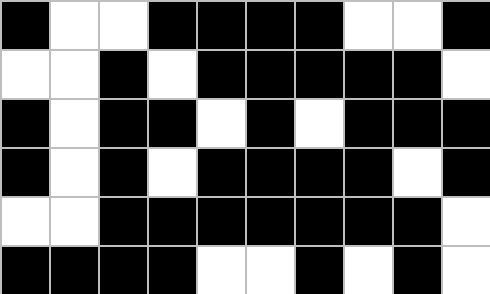[["black", "white", "white", "black", "black", "black", "black", "white", "white", "black"], ["white", "white", "black", "white", "black", "black", "black", "black", "black", "white"], ["black", "white", "black", "black", "white", "black", "white", "black", "black", "black"], ["black", "white", "black", "white", "black", "black", "black", "black", "white", "black"], ["white", "white", "black", "black", "black", "black", "black", "black", "black", "white"], ["black", "black", "black", "black", "white", "white", "black", "white", "black", "white"]]